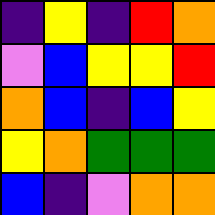[["indigo", "yellow", "indigo", "red", "orange"], ["violet", "blue", "yellow", "yellow", "red"], ["orange", "blue", "indigo", "blue", "yellow"], ["yellow", "orange", "green", "green", "green"], ["blue", "indigo", "violet", "orange", "orange"]]